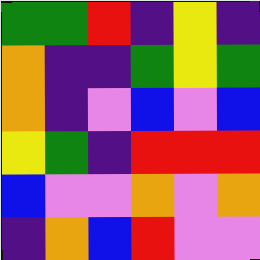[["green", "green", "red", "indigo", "yellow", "indigo"], ["orange", "indigo", "indigo", "green", "yellow", "green"], ["orange", "indigo", "violet", "blue", "violet", "blue"], ["yellow", "green", "indigo", "red", "red", "red"], ["blue", "violet", "violet", "orange", "violet", "orange"], ["indigo", "orange", "blue", "red", "violet", "violet"]]